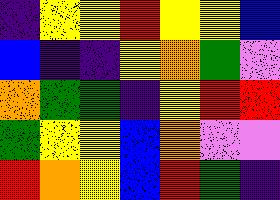[["indigo", "yellow", "yellow", "red", "yellow", "yellow", "blue"], ["blue", "indigo", "indigo", "yellow", "orange", "green", "violet"], ["orange", "green", "green", "indigo", "yellow", "red", "red"], ["green", "yellow", "yellow", "blue", "orange", "violet", "violet"], ["red", "orange", "yellow", "blue", "red", "green", "indigo"]]